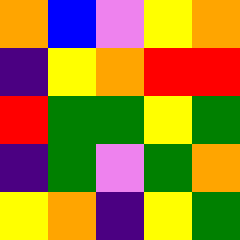[["orange", "blue", "violet", "yellow", "orange"], ["indigo", "yellow", "orange", "red", "red"], ["red", "green", "green", "yellow", "green"], ["indigo", "green", "violet", "green", "orange"], ["yellow", "orange", "indigo", "yellow", "green"]]